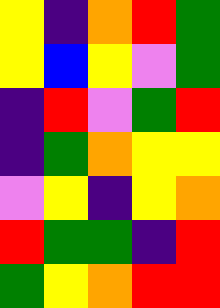[["yellow", "indigo", "orange", "red", "green"], ["yellow", "blue", "yellow", "violet", "green"], ["indigo", "red", "violet", "green", "red"], ["indigo", "green", "orange", "yellow", "yellow"], ["violet", "yellow", "indigo", "yellow", "orange"], ["red", "green", "green", "indigo", "red"], ["green", "yellow", "orange", "red", "red"]]